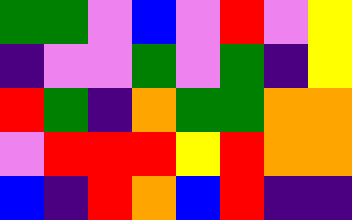[["green", "green", "violet", "blue", "violet", "red", "violet", "yellow"], ["indigo", "violet", "violet", "green", "violet", "green", "indigo", "yellow"], ["red", "green", "indigo", "orange", "green", "green", "orange", "orange"], ["violet", "red", "red", "red", "yellow", "red", "orange", "orange"], ["blue", "indigo", "red", "orange", "blue", "red", "indigo", "indigo"]]